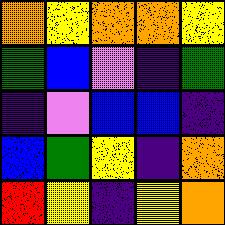[["orange", "yellow", "orange", "orange", "yellow"], ["green", "blue", "violet", "indigo", "green"], ["indigo", "violet", "blue", "blue", "indigo"], ["blue", "green", "yellow", "indigo", "orange"], ["red", "yellow", "indigo", "yellow", "orange"]]